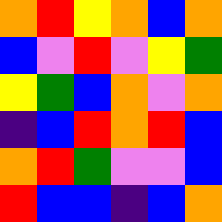[["orange", "red", "yellow", "orange", "blue", "orange"], ["blue", "violet", "red", "violet", "yellow", "green"], ["yellow", "green", "blue", "orange", "violet", "orange"], ["indigo", "blue", "red", "orange", "red", "blue"], ["orange", "red", "green", "violet", "violet", "blue"], ["red", "blue", "blue", "indigo", "blue", "orange"]]